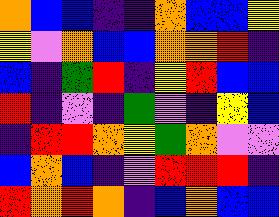[["orange", "blue", "blue", "indigo", "indigo", "orange", "blue", "blue", "yellow"], ["yellow", "violet", "orange", "blue", "blue", "orange", "orange", "red", "indigo"], ["blue", "indigo", "green", "red", "indigo", "yellow", "red", "blue", "blue"], ["red", "indigo", "violet", "indigo", "green", "violet", "indigo", "yellow", "blue"], ["indigo", "red", "red", "orange", "yellow", "green", "orange", "violet", "violet"], ["blue", "orange", "blue", "indigo", "violet", "red", "red", "red", "indigo"], ["red", "orange", "red", "orange", "indigo", "blue", "orange", "blue", "blue"]]